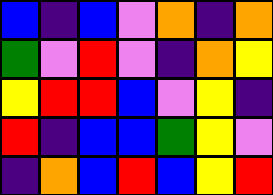[["blue", "indigo", "blue", "violet", "orange", "indigo", "orange"], ["green", "violet", "red", "violet", "indigo", "orange", "yellow"], ["yellow", "red", "red", "blue", "violet", "yellow", "indigo"], ["red", "indigo", "blue", "blue", "green", "yellow", "violet"], ["indigo", "orange", "blue", "red", "blue", "yellow", "red"]]